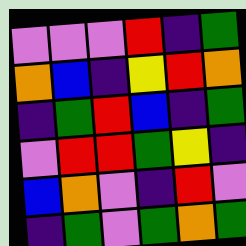[["violet", "violet", "violet", "red", "indigo", "green"], ["orange", "blue", "indigo", "yellow", "red", "orange"], ["indigo", "green", "red", "blue", "indigo", "green"], ["violet", "red", "red", "green", "yellow", "indigo"], ["blue", "orange", "violet", "indigo", "red", "violet"], ["indigo", "green", "violet", "green", "orange", "green"]]